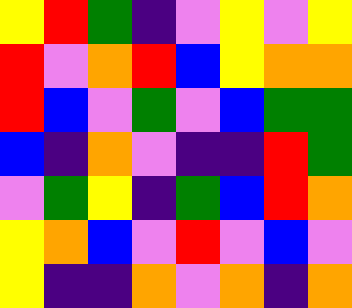[["yellow", "red", "green", "indigo", "violet", "yellow", "violet", "yellow"], ["red", "violet", "orange", "red", "blue", "yellow", "orange", "orange"], ["red", "blue", "violet", "green", "violet", "blue", "green", "green"], ["blue", "indigo", "orange", "violet", "indigo", "indigo", "red", "green"], ["violet", "green", "yellow", "indigo", "green", "blue", "red", "orange"], ["yellow", "orange", "blue", "violet", "red", "violet", "blue", "violet"], ["yellow", "indigo", "indigo", "orange", "violet", "orange", "indigo", "orange"]]